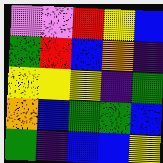[["violet", "violet", "red", "yellow", "blue"], ["green", "red", "blue", "orange", "indigo"], ["yellow", "yellow", "yellow", "indigo", "green"], ["orange", "blue", "green", "green", "blue"], ["green", "indigo", "blue", "blue", "yellow"]]